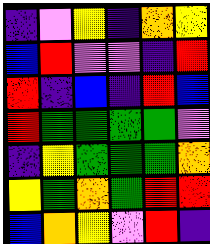[["indigo", "violet", "yellow", "indigo", "orange", "yellow"], ["blue", "red", "violet", "violet", "indigo", "red"], ["red", "indigo", "blue", "indigo", "red", "blue"], ["red", "green", "green", "green", "green", "violet"], ["indigo", "yellow", "green", "green", "green", "orange"], ["yellow", "green", "orange", "green", "red", "red"], ["blue", "orange", "yellow", "violet", "red", "indigo"]]